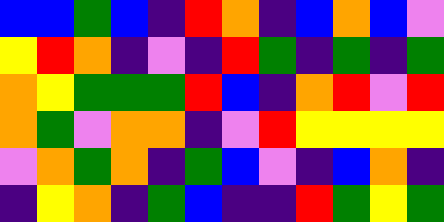[["blue", "blue", "green", "blue", "indigo", "red", "orange", "indigo", "blue", "orange", "blue", "violet"], ["yellow", "red", "orange", "indigo", "violet", "indigo", "red", "green", "indigo", "green", "indigo", "green"], ["orange", "yellow", "green", "green", "green", "red", "blue", "indigo", "orange", "red", "violet", "red"], ["orange", "green", "violet", "orange", "orange", "indigo", "violet", "red", "yellow", "yellow", "yellow", "yellow"], ["violet", "orange", "green", "orange", "indigo", "green", "blue", "violet", "indigo", "blue", "orange", "indigo"], ["indigo", "yellow", "orange", "indigo", "green", "blue", "indigo", "indigo", "red", "green", "yellow", "green"]]